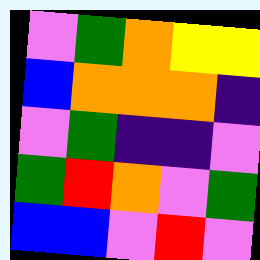[["violet", "green", "orange", "yellow", "yellow"], ["blue", "orange", "orange", "orange", "indigo"], ["violet", "green", "indigo", "indigo", "violet"], ["green", "red", "orange", "violet", "green"], ["blue", "blue", "violet", "red", "violet"]]